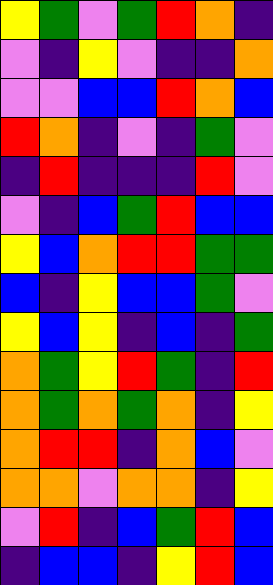[["yellow", "green", "violet", "green", "red", "orange", "indigo"], ["violet", "indigo", "yellow", "violet", "indigo", "indigo", "orange"], ["violet", "violet", "blue", "blue", "red", "orange", "blue"], ["red", "orange", "indigo", "violet", "indigo", "green", "violet"], ["indigo", "red", "indigo", "indigo", "indigo", "red", "violet"], ["violet", "indigo", "blue", "green", "red", "blue", "blue"], ["yellow", "blue", "orange", "red", "red", "green", "green"], ["blue", "indigo", "yellow", "blue", "blue", "green", "violet"], ["yellow", "blue", "yellow", "indigo", "blue", "indigo", "green"], ["orange", "green", "yellow", "red", "green", "indigo", "red"], ["orange", "green", "orange", "green", "orange", "indigo", "yellow"], ["orange", "red", "red", "indigo", "orange", "blue", "violet"], ["orange", "orange", "violet", "orange", "orange", "indigo", "yellow"], ["violet", "red", "indigo", "blue", "green", "red", "blue"], ["indigo", "blue", "blue", "indigo", "yellow", "red", "blue"]]